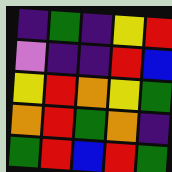[["indigo", "green", "indigo", "yellow", "red"], ["violet", "indigo", "indigo", "red", "blue"], ["yellow", "red", "orange", "yellow", "green"], ["orange", "red", "green", "orange", "indigo"], ["green", "red", "blue", "red", "green"]]